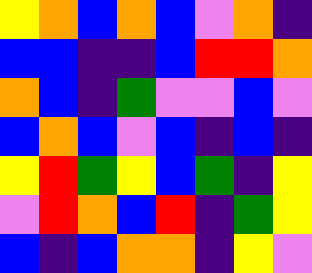[["yellow", "orange", "blue", "orange", "blue", "violet", "orange", "indigo"], ["blue", "blue", "indigo", "indigo", "blue", "red", "red", "orange"], ["orange", "blue", "indigo", "green", "violet", "violet", "blue", "violet"], ["blue", "orange", "blue", "violet", "blue", "indigo", "blue", "indigo"], ["yellow", "red", "green", "yellow", "blue", "green", "indigo", "yellow"], ["violet", "red", "orange", "blue", "red", "indigo", "green", "yellow"], ["blue", "indigo", "blue", "orange", "orange", "indigo", "yellow", "violet"]]